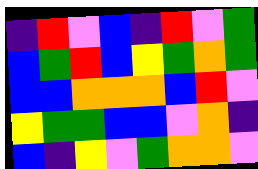[["indigo", "red", "violet", "blue", "indigo", "red", "violet", "green"], ["blue", "green", "red", "blue", "yellow", "green", "orange", "green"], ["blue", "blue", "orange", "orange", "orange", "blue", "red", "violet"], ["yellow", "green", "green", "blue", "blue", "violet", "orange", "indigo"], ["blue", "indigo", "yellow", "violet", "green", "orange", "orange", "violet"]]